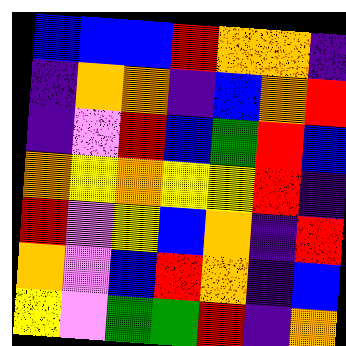[["blue", "blue", "blue", "red", "orange", "orange", "indigo"], ["indigo", "orange", "orange", "indigo", "blue", "orange", "red"], ["indigo", "violet", "red", "blue", "green", "red", "blue"], ["orange", "yellow", "orange", "yellow", "yellow", "red", "indigo"], ["red", "violet", "yellow", "blue", "orange", "indigo", "red"], ["orange", "violet", "blue", "red", "orange", "indigo", "blue"], ["yellow", "violet", "green", "green", "red", "indigo", "orange"]]